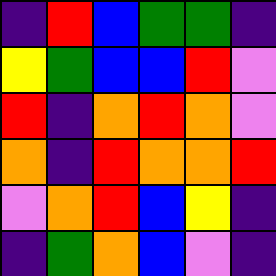[["indigo", "red", "blue", "green", "green", "indigo"], ["yellow", "green", "blue", "blue", "red", "violet"], ["red", "indigo", "orange", "red", "orange", "violet"], ["orange", "indigo", "red", "orange", "orange", "red"], ["violet", "orange", "red", "blue", "yellow", "indigo"], ["indigo", "green", "orange", "blue", "violet", "indigo"]]